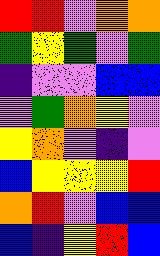[["red", "red", "violet", "orange", "orange"], ["green", "yellow", "green", "violet", "green"], ["indigo", "violet", "violet", "blue", "blue"], ["violet", "green", "orange", "yellow", "violet"], ["yellow", "orange", "violet", "indigo", "violet"], ["blue", "yellow", "yellow", "yellow", "red"], ["orange", "red", "violet", "blue", "blue"], ["blue", "indigo", "yellow", "red", "blue"]]